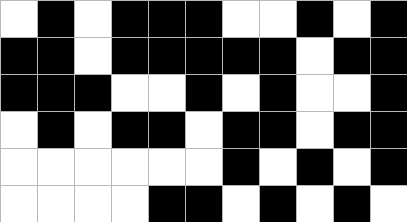[["white", "black", "white", "black", "black", "black", "white", "white", "black", "white", "black"], ["black", "black", "white", "black", "black", "black", "black", "black", "white", "black", "black"], ["black", "black", "black", "white", "white", "black", "white", "black", "white", "white", "black"], ["white", "black", "white", "black", "black", "white", "black", "black", "white", "black", "black"], ["white", "white", "white", "white", "white", "white", "black", "white", "black", "white", "black"], ["white", "white", "white", "white", "black", "black", "white", "black", "white", "black", "white"]]